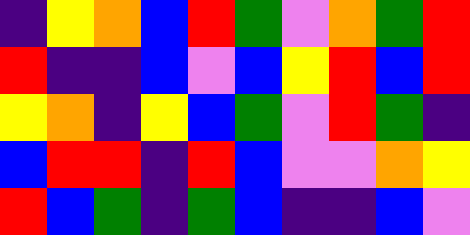[["indigo", "yellow", "orange", "blue", "red", "green", "violet", "orange", "green", "red"], ["red", "indigo", "indigo", "blue", "violet", "blue", "yellow", "red", "blue", "red"], ["yellow", "orange", "indigo", "yellow", "blue", "green", "violet", "red", "green", "indigo"], ["blue", "red", "red", "indigo", "red", "blue", "violet", "violet", "orange", "yellow"], ["red", "blue", "green", "indigo", "green", "blue", "indigo", "indigo", "blue", "violet"]]